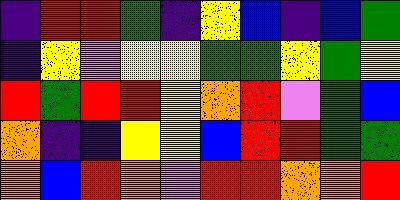[["indigo", "red", "red", "green", "indigo", "yellow", "blue", "indigo", "blue", "green"], ["indigo", "yellow", "violet", "yellow", "yellow", "green", "green", "yellow", "green", "yellow"], ["red", "green", "red", "red", "yellow", "orange", "red", "violet", "green", "blue"], ["orange", "indigo", "indigo", "yellow", "yellow", "blue", "red", "red", "green", "green"], ["orange", "blue", "red", "orange", "violet", "red", "red", "orange", "orange", "red"]]